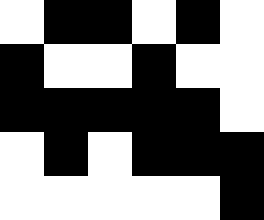[["white", "black", "black", "white", "black", "white"], ["black", "white", "white", "black", "white", "white"], ["black", "black", "black", "black", "black", "white"], ["white", "black", "white", "black", "black", "black"], ["white", "white", "white", "white", "white", "black"]]